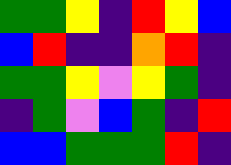[["green", "green", "yellow", "indigo", "red", "yellow", "blue"], ["blue", "red", "indigo", "indigo", "orange", "red", "indigo"], ["green", "green", "yellow", "violet", "yellow", "green", "indigo"], ["indigo", "green", "violet", "blue", "green", "indigo", "red"], ["blue", "blue", "green", "green", "green", "red", "indigo"]]